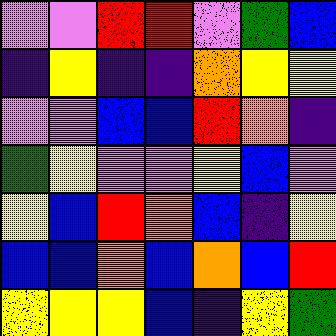[["violet", "violet", "red", "red", "violet", "green", "blue"], ["indigo", "yellow", "indigo", "indigo", "orange", "yellow", "yellow"], ["violet", "violet", "blue", "blue", "red", "orange", "indigo"], ["green", "yellow", "violet", "violet", "yellow", "blue", "violet"], ["yellow", "blue", "red", "orange", "blue", "indigo", "yellow"], ["blue", "blue", "orange", "blue", "orange", "blue", "red"], ["yellow", "yellow", "yellow", "blue", "indigo", "yellow", "green"]]